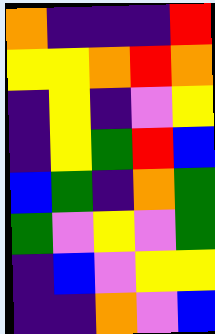[["orange", "indigo", "indigo", "indigo", "red"], ["yellow", "yellow", "orange", "red", "orange"], ["indigo", "yellow", "indigo", "violet", "yellow"], ["indigo", "yellow", "green", "red", "blue"], ["blue", "green", "indigo", "orange", "green"], ["green", "violet", "yellow", "violet", "green"], ["indigo", "blue", "violet", "yellow", "yellow"], ["indigo", "indigo", "orange", "violet", "blue"]]